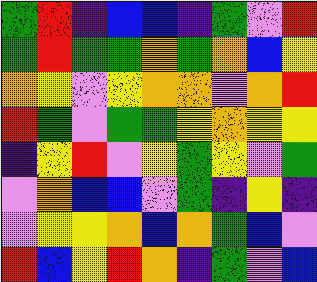[["green", "red", "indigo", "blue", "blue", "indigo", "green", "violet", "red"], ["green", "red", "green", "green", "orange", "green", "orange", "blue", "yellow"], ["orange", "yellow", "violet", "yellow", "orange", "orange", "violet", "orange", "red"], ["red", "green", "violet", "green", "green", "yellow", "orange", "yellow", "yellow"], ["indigo", "yellow", "red", "violet", "yellow", "green", "yellow", "violet", "green"], ["violet", "orange", "blue", "blue", "violet", "green", "indigo", "yellow", "indigo"], ["violet", "yellow", "yellow", "orange", "blue", "orange", "green", "blue", "violet"], ["red", "blue", "yellow", "red", "orange", "indigo", "green", "violet", "blue"]]